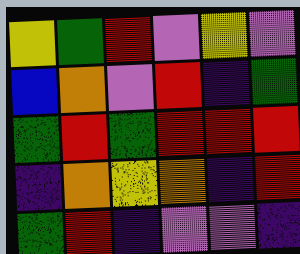[["yellow", "green", "red", "violet", "yellow", "violet"], ["blue", "orange", "violet", "red", "indigo", "green"], ["green", "red", "green", "red", "red", "red"], ["indigo", "orange", "yellow", "orange", "indigo", "red"], ["green", "red", "indigo", "violet", "violet", "indigo"]]